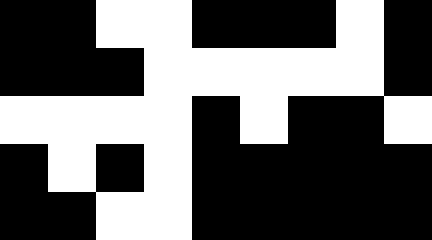[["black", "black", "white", "white", "black", "black", "black", "white", "black"], ["black", "black", "black", "white", "white", "white", "white", "white", "black"], ["white", "white", "white", "white", "black", "white", "black", "black", "white"], ["black", "white", "black", "white", "black", "black", "black", "black", "black"], ["black", "black", "white", "white", "black", "black", "black", "black", "black"]]